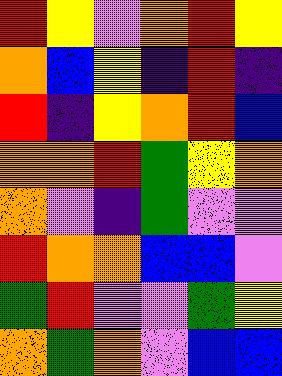[["red", "yellow", "violet", "orange", "red", "yellow"], ["orange", "blue", "yellow", "indigo", "red", "indigo"], ["red", "indigo", "yellow", "orange", "red", "blue"], ["orange", "orange", "red", "green", "yellow", "orange"], ["orange", "violet", "indigo", "green", "violet", "violet"], ["red", "orange", "orange", "blue", "blue", "violet"], ["green", "red", "violet", "violet", "green", "yellow"], ["orange", "green", "orange", "violet", "blue", "blue"]]